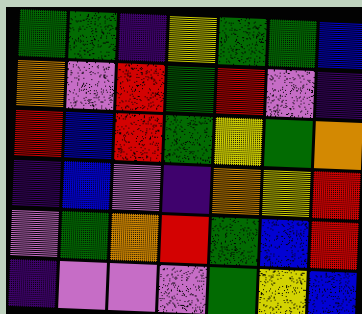[["green", "green", "indigo", "yellow", "green", "green", "blue"], ["orange", "violet", "red", "green", "red", "violet", "indigo"], ["red", "blue", "red", "green", "yellow", "green", "orange"], ["indigo", "blue", "violet", "indigo", "orange", "yellow", "red"], ["violet", "green", "orange", "red", "green", "blue", "red"], ["indigo", "violet", "violet", "violet", "green", "yellow", "blue"]]